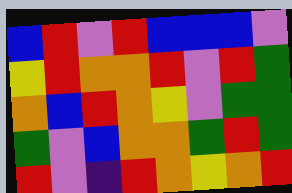[["blue", "red", "violet", "red", "blue", "blue", "blue", "violet"], ["yellow", "red", "orange", "orange", "red", "violet", "red", "green"], ["orange", "blue", "red", "orange", "yellow", "violet", "green", "green"], ["green", "violet", "blue", "orange", "orange", "green", "red", "green"], ["red", "violet", "indigo", "red", "orange", "yellow", "orange", "red"]]